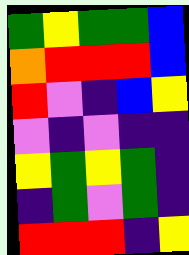[["green", "yellow", "green", "green", "blue"], ["orange", "red", "red", "red", "blue"], ["red", "violet", "indigo", "blue", "yellow"], ["violet", "indigo", "violet", "indigo", "indigo"], ["yellow", "green", "yellow", "green", "indigo"], ["indigo", "green", "violet", "green", "indigo"], ["red", "red", "red", "indigo", "yellow"]]